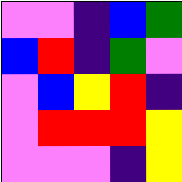[["violet", "violet", "indigo", "blue", "green"], ["blue", "red", "indigo", "green", "violet"], ["violet", "blue", "yellow", "red", "indigo"], ["violet", "red", "red", "red", "yellow"], ["violet", "violet", "violet", "indigo", "yellow"]]